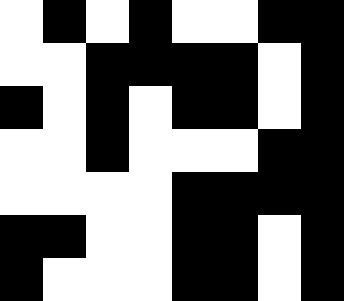[["white", "black", "white", "black", "white", "white", "black", "black"], ["white", "white", "black", "black", "black", "black", "white", "black"], ["black", "white", "black", "white", "black", "black", "white", "black"], ["white", "white", "black", "white", "white", "white", "black", "black"], ["white", "white", "white", "white", "black", "black", "black", "black"], ["black", "black", "white", "white", "black", "black", "white", "black"], ["black", "white", "white", "white", "black", "black", "white", "black"]]